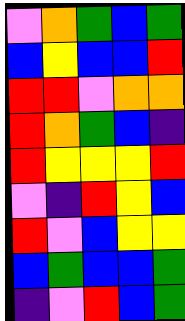[["violet", "orange", "green", "blue", "green"], ["blue", "yellow", "blue", "blue", "red"], ["red", "red", "violet", "orange", "orange"], ["red", "orange", "green", "blue", "indigo"], ["red", "yellow", "yellow", "yellow", "red"], ["violet", "indigo", "red", "yellow", "blue"], ["red", "violet", "blue", "yellow", "yellow"], ["blue", "green", "blue", "blue", "green"], ["indigo", "violet", "red", "blue", "green"]]